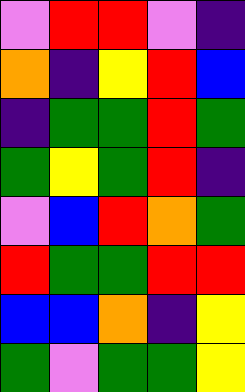[["violet", "red", "red", "violet", "indigo"], ["orange", "indigo", "yellow", "red", "blue"], ["indigo", "green", "green", "red", "green"], ["green", "yellow", "green", "red", "indigo"], ["violet", "blue", "red", "orange", "green"], ["red", "green", "green", "red", "red"], ["blue", "blue", "orange", "indigo", "yellow"], ["green", "violet", "green", "green", "yellow"]]